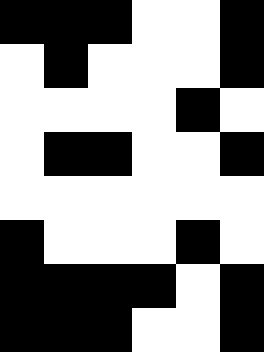[["black", "black", "black", "white", "white", "black"], ["white", "black", "white", "white", "white", "black"], ["white", "white", "white", "white", "black", "white"], ["white", "black", "black", "white", "white", "black"], ["white", "white", "white", "white", "white", "white"], ["black", "white", "white", "white", "black", "white"], ["black", "black", "black", "black", "white", "black"], ["black", "black", "black", "white", "white", "black"]]